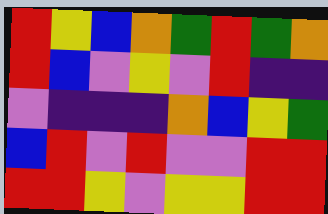[["red", "yellow", "blue", "orange", "green", "red", "green", "orange"], ["red", "blue", "violet", "yellow", "violet", "red", "indigo", "indigo"], ["violet", "indigo", "indigo", "indigo", "orange", "blue", "yellow", "green"], ["blue", "red", "violet", "red", "violet", "violet", "red", "red"], ["red", "red", "yellow", "violet", "yellow", "yellow", "red", "red"]]